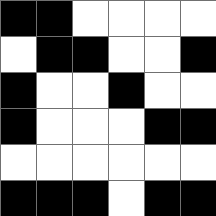[["black", "black", "white", "white", "white", "white"], ["white", "black", "black", "white", "white", "black"], ["black", "white", "white", "black", "white", "white"], ["black", "white", "white", "white", "black", "black"], ["white", "white", "white", "white", "white", "white"], ["black", "black", "black", "white", "black", "black"]]